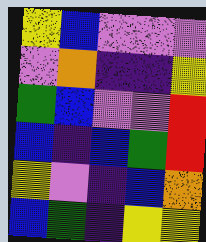[["yellow", "blue", "violet", "violet", "violet"], ["violet", "orange", "indigo", "indigo", "yellow"], ["green", "blue", "violet", "violet", "red"], ["blue", "indigo", "blue", "green", "red"], ["yellow", "violet", "indigo", "blue", "orange"], ["blue", "green", "indigo", "yellow", "yellow"]]